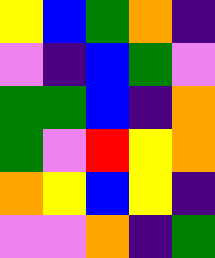[["yellow", "blue", "green", "orange", "indigo"], ["violet", "indigo", "blue", "green", "violet"], ["green", "green", "blue", "indigo", "orange"], ["green", "violet", "red", "yellow", "orange"], ["orange", "yellow", "blue", "yellow", "indigo"], ["violet", "violet", "orange", "indigo", "green"]]